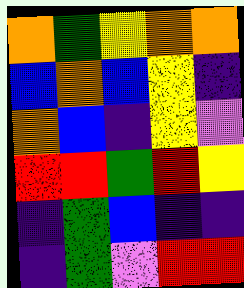[["orange", "green", "yellow", "orange", "orange"], ["blue", "orange", "blue", "yellow", "indigo"], ["orange", "blue", "indigo", "yellow", "violet"], ["red", "red", "green", "red", "yellow"], ["indigo", "green", "blue", "indigo", "indigo"], ["indigo", "green", "violet", "red", "red"]]